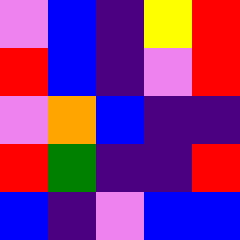[["violet", "blue", "indigo", "yellow", "red"], ["red", "blue", "indigo", "violet", "red"], ["violet", "orange", "blue", "indigo", "indigo"], ["red", "green", "indigo", "indigo", "red"], ["blue", "indigo", "violet", "blue", "blue"]]